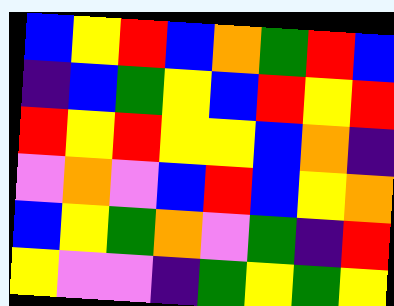[["blue", "yellow", "red", "blue", "orange", "green", "red", "blue"], ["indigo", "blue", "green", "yellow", "blue", "red", "yellow", "red"], ["red", "yellow", "red", "yellow", "yellow", "blue", "orange", "indigo"], ["violet", "orange", "violet", "blue", "red", "blue", "yellow", "orange"], ["blue", "yellow", "green", "orange", "violet", "green", "indigo", "red"], ["yellow", "violet", "violet", "indigo", "green", "yellow", "green", "yellow"]]